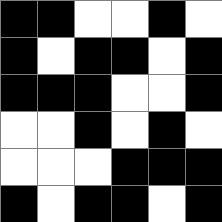[["black", "black", "white", "white", "black", "white"], ["black", "white", "black", "black", "white", "black"], ["black", "black", "black", "white", "white", "black"], ["white", "white", "black", "white", "black", "white"], ["white", "white", "white", "black", "black", "black"], ["black", "white", "black", "black", "white", "black"]]